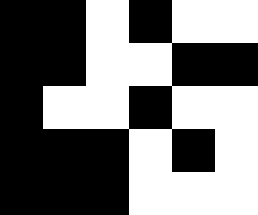[["black", "black", "white", "black", "white", "white"], ["black", "black", "white", "white", "black", "black"], ["black", "white", "white", "black", "white", "white"], ["black", "black", "black", "white", "black", "white"], ["black", "black", "black", "white", "white", "white"]]